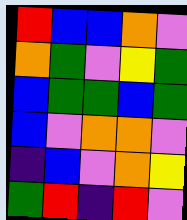[["red", "blue", "blue", "orange", "violet"], ["orange", "green", "violet", "yellow", "green"], ["blue", "green", "green", "blue", "green"], ["blue", "violet", "orange", "orange", "violet"], ["indigo", "blue", "violet", "orange", "yellow"], ["green", "red", "indigo", "red", "violet"]]